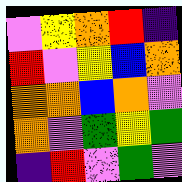[["violet", "yellow", "orange", "red", "indigo"], ["red", "violet", "yellow", "blue", "orange"], ["orange", "orange", "blue", "orange", "violet"], ["orange", "violet", "green", "yellow", "green"], ["indigo", "red", "violet", "green", "violet"]]